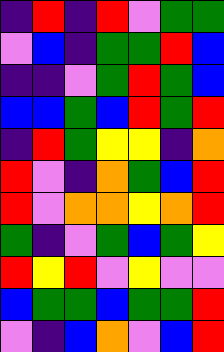[["indigo", "red", "indigo", "red", "violet", "green", "green"], ["violet", "blue", "indigo", "green", "green", "red", "blue"], ["indigo", "indigo", "violet", "green", "red", "green", "blue"], ["blue", "blue", "green", "blue", "red", "green", "red"], ["indigo", "red", "green", "yellow", "yellow", "indigo", "orange"], ["red", "violet", "indigo", "orange", "green", "blue", "red"], ["red", "violet", "orange", "orange", "yellow", "orange", "red"], ["green", "indigo", "violet", "green", "blue", "green", "yellow"], ["red", "yellow", "red", "violet", "yellow", "violet", "violet"], ["blue", "green", "green", "blue", "green", "green", "red"], ["violet", "indigo", "blue", "orange", "violet", "blue", "red"]]